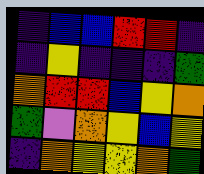[["indigo", "blue", "blue", "red", "red", "indigo"], ["indigo", "yellow", "indigo", "indigo", "indigo", "green"], ["orange", "red", "red", "blue", "yellow", "orange"], ["green", "violet", "orange", "yellow", "blue", "yellow"], ["indigo", "orange", "yellow", "yellow", "orange", "green"]]